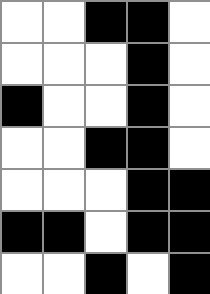[["white", "white", "black", "black", "white"], ["white", "white", "white", "black", "white"], ["black", "white", "white", "black", "white"], ["white", "white", "black", "black", "white"], ["white", "white", "white", "black", "black"], ["black", "black", "white", "black", "black"], ["white", "white", "black", "white", "black"]]